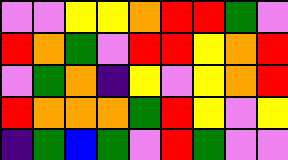[["violet", "violet", "yellow", "yellow", "orange", "red", "red", "green", "violet"], ["red", "orange", "green", "violet", "red", "red", "yellow", "orange", "red"], ["violet", "green", "orange", "indigo", "yellow", "violet", "yellow", "orange", "red"], ["red", "orange", "orange", "orange", "green", "red", "yellow", "violet", "yellow"], ["indigo", "green", "blue", "green", "violet", "red", "green", "violet", "violet"]]